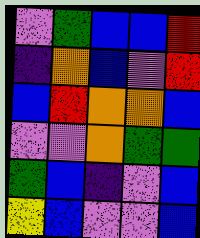[["violet", "green", "blue", "blue", "red"], ["indigo", "orange", "blue", "violet", "red"], ["blue", "red", "orange", "orange", "blue"], ["violet", "violet", "orange", "green", "green"], ["green", "blue", "indigo", "violet", "blue"], ["yellow", "blue", "violet", "violet", "blue"]]